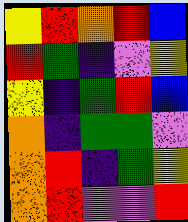[["yellow", "red", "orange", "red", "blue"], ["red", "green", "indigo", "violet", "yellow"], ["yellow", "indigo", "green", "red", "blue"], ["orange", "indigo", "green", "green", "violet"], ["orange", "red", "indigo", "green", "yellow"], ["orange", "red", "violet", "violet", "red"]]